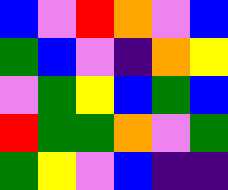[["blue", "violet", "red", "orange", "violet", "blue"], ["green", "blue", "violet", "indigo", "orange", "yellow"], ["violet", "green", "yellow", "blue", "green", "blue"], ["red", "green", "green", "orange", "violet", "green"], ["green", "yellow", "violet", "blue", "indigo", "indigo"]]